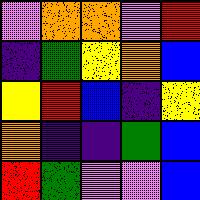[["violet", "orange", "orange", "violet", "red"], ["indigo", "green", "yellow", "orange", "blue"], ["yellow", "red", "blue", "indigo", "yellow"], ["orange", "indigo", "indigo", "green", "blue"], ["red", "green", "violet", "violet", "blue"]]